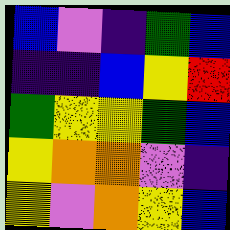[["blue", "violet", "indigo", "green", "blue"], ["indigo", "indigo", "blue", "yellow", "red"], ["green", "yellow", "yellow", "green", "blue"], ["yellow", "orange", "orange", "violet", "indigo"], ["yellow", "violet", "orange", "yellow", "blue"]]